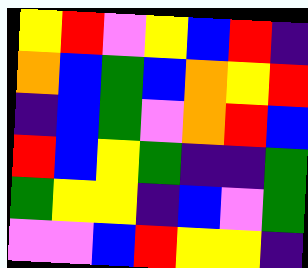[["yellow", "red", "violet", "yellow", "blue", "red", "indigo"], ["orange", "blue", "green", "blue", "orange", "yellow", "red"], ["indigo", "blue", "green", "violet", "orange", "red", "blue"], ["red", "blue", "yellow", "green", "indigo", "indigo", "green"], ["green", "yellow", "yellow", "indigo", "blue", "violet", "green"], ["violet", "violet", "blue", "red", "yellow", "yellow", "indigo"]]